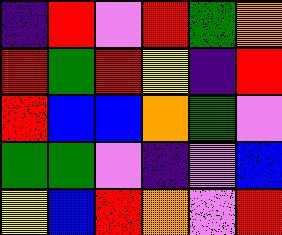[["indigo", "red", "violet", "red", "green", "orange"], ["red", "green", "red", "yellow", "indigo", "red"], ["red", "blue", "blue", "orange", "green", "violet"], ["green", "green", "violet", "indigo", "violet", "blue"], ["yellow", "blue", "red", "orange", "violet", "red"]]